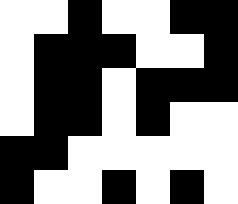[["white", "white", "black", "white", "white", "black", "black"], ["white", "black", "black", "black", "white", "white", "black"], ["white", "black", "black", "white", "black", "black", "black"], ["white", "black", "black", "white", "black", "white", "white"], ["black", "black", "white", "white", "white", "white", "white"], ["black", "white", "white", "black", "white", "black", "white"]]